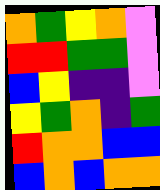[["orange", "green", "yellow", "orange", "violet"], ["red", "red", "green", "green", "violet"], ["blue", "yellow", "indigo", "indigo", "violet"], ["yellow", "green", "orange", "indigo", "green"], ["red", "orange", "orange", "blue", "blue"], ["blue", "orange", "blue", "orange", "orange"]]